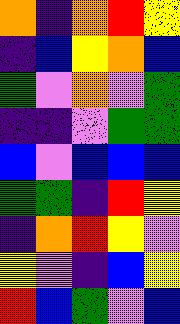[["orange", "indigo", "orange", "red", "yellow"], ["indigo", "blue", "yellow", "orange", "blue"], ["green", "violet", "orange", "violet", "green"], ["indigo", "indigo", "violet", "green", "green"], ["blue", "violet", "blue", "blue", "blue"], ["green", "green", "indigo", "red", "yellow"], ["indigo", "orange", "red", "yellow", "violet"], ["yellow", "violet", "indigo", "blue", "yellow"], ["red", "blue", "green", "violet", "blue"]]